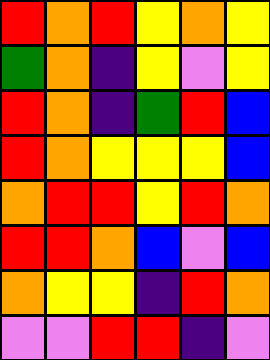[["red", "orange", "red", "yellow", "orange", "yellow"], ["green", "orange", "indigo", "yellow", "violet", "yellow"], ["red", "orange", "indigo", "green", "red", "blue"], ["red", "orange", "yellow", "yellow", "yellow", "blue"], ["orange", "red", "red", "yellow", "red", "orange"], ["red", "red", "orange", "blue", "violet", "blue"], ["orange", "yellow", "yellow", "indigo", "red", "orange"], ["violet", "violet", "red", "red", "indigo", "violet"]]